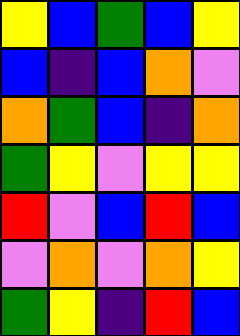[["yellow", "blue", "green", "blue", "yellow"], ["blue", "indigo", "blue", "orange", "violet"], ["orange", "green", "blue", "indigo", "orange"], ["green", "yellow", "violet", "yellow", "yellow"], ["red", "violet", "blue", "red", "blue"], ["violet", "orange", "violet", "orange", "yellow"], ["green", "yellow", "indigo", "red", "blue"]]